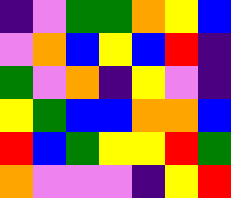[["indigo", "violet", "green", "green", "orange", "yellow", "blue"], ["violet", "orange", "blue", "yellow", "blue", "red", "indigo"], ["green", "violet", "orange", "indigo", "yellow", "violet", "indigo"], ["yellow", "green", "blue", "blue", "orange", "orange", "blue"], ["red", "blue", "green", "yellow", "yellow", "red", "green"], ["orange", "violet", "violet", "violet", "indigo", "yellow", "red"]]